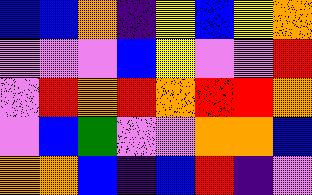[["blue", "blue", "orange", "indigo", "yellow", "blue", "yellow", "orange"], ["violet", "violet", "violet", "blue", "yellow", "violet", "violet", "red"], ["violet", "red", "orange", "red", "orange", "red", "red", "orange"], ["violet", "blue", "green", "violet", "violet", "orange", "orange", "blue"], ["orange", "orange", "blue", "indigo", "blue", "red", "indigo", "violet"]]